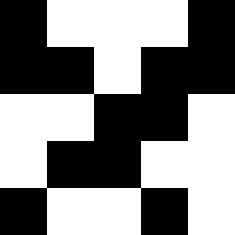[["black", "white", "white", "white", "black"], ["black", "black", "white", "black", "black"], ["white", "white", "black", "black", "white"], ["white", "black", "black", "white", "white"], ["black", "white", "white", "black", "white"]]